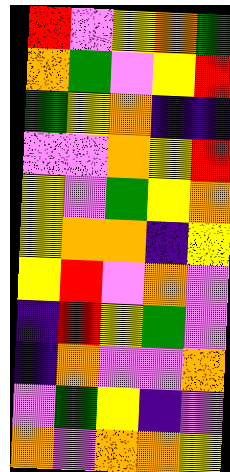[["red", "violet", "yellow", "orange", "green"], ["orange", "green", "violet", "yellow", "red"], ["green", "yellow", "orange", "indigo", "indigo"], ["violet", "violet", "orange", "yellow", "red"], ["yellow", "violet", "green", "yellow", "orange"], ["yellow", "orange", "orange", "indigo", "yellow"], ["yellow", "red", "violet", "orange", "violet"], ["indigo", "red", "yellow", "green", "violet"], ["indigo", "orange", "violet", "violet", "orange"], ["violet", "green", "yellow", "indigo", "violet"], ["orange", "violet", "orange", "orange", "yellow"]]